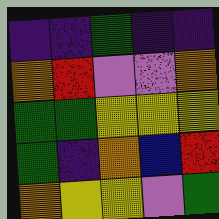[["indigo", "indigo", "green", "indigo", "indigo"], ["orange", "red", "violet", "violet", "orange"], ["green", "green", "yellow", "yellow", "yellow"], ["green", "indigo", "orange", "blue", "red"], ["orange", "yellow", "yellow", "violet", "green"]]